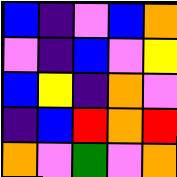[["blue", "indigo", "violet", "blue", "orange"], ["violet", "indigo", "blue", "violet", "yellow"], ["blue", "yellow", "indigo", "orange", "violet"], ["indigo", "blue", "red", "orange", "red"], ["orange", "violet", "green", "violet", "orange"]]